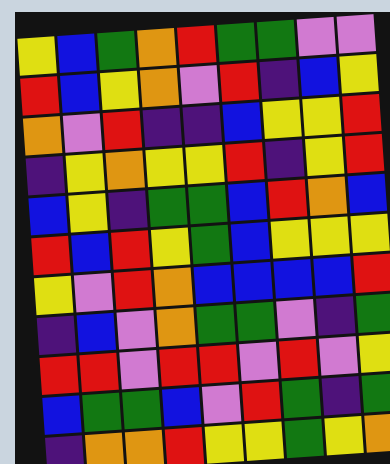[["yellow", "blue", "green", "orange", "red", "green", "green", "violet", "violet"], ["red", "blue", "yellow", "orange", "violet", "red", "indigo", "blue", "yellow"], ["orange", "violet", "red", "indigo", "indigo", "blue", "yellow", "yellow", "red"], ["indigo", "yellow", "orange", "yellow", "yellow", "red", "indigo", "yellow", "red"], ["blue", "yellow", "indigo", "green", "green", "blue", "red", "orange", "blue"], ["red", "blue", "red", "yellow", "green", "blue", "yellow", "yellow", "yellow"], ["yellow", "violet", "red", "orange", "blue", "blue", "blue", "blue", "red"], ["indigo", "blue", "violet", "orange", "green", "green", "violet", "indigo", "green"], ["red", "red", "violet", "red", "red", "violet", "red", "violet", "yellow"], ["blue", "green", "green", "blue", "violet", "red", "green", "indigo", "green"], ["indigo", "orange", "orange", "red", "yellow", "yellow", "green", "yellow", "orange"]]